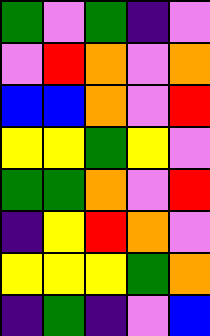[["green", "violet", "green", "indigo", "violet"], ["violet", "red", "orange", "violet", "orange"], ["blue", "blue", "orange", "violet", "red"], ["yellow", "yellow", "green", "yellow", "violet"], ["green", "green", "orange", "violet", "red"], ["indigo", "yellow", "red", "orange", "violet"], ["yellow", "yellow", "yellow", "green", "orange"], ["indigo", "green", "indigo", "violet", "blue"]]